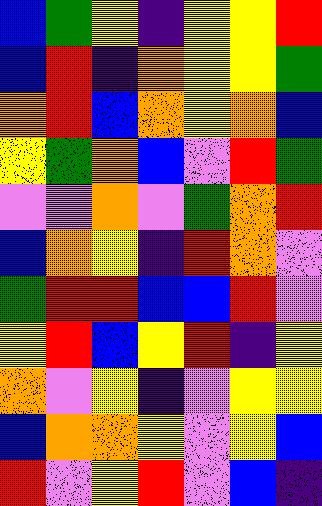[["blue", "green", "yellow", "indigo", "yellow", "yellow", "red"], ["blue", "red", "indigo", "orange", "yellow", "yellow", "green"], ["orange", "red", "blue", "orange", "yellow", "orange", "blue"], ["yellow", "green", "orange", "blue", "violet", "red", "green"], ["violet", "violet", "orange", "violet", "green", "orange", "red"], ["blue", "orange", "yellow", "indigo", "red", "orange", "violet"], ["green", "red", "red", "blue", "blue", "red", "violet"], ["yellow", "red", "blue", "yellow", "red", "indigo", "yellow"], ["orange", "violet", "yellow", "indigo", "violet", "yellow", "yellow"], ["blue", "orange", "orange", "yellow", "violet", "yellow", "blue"], ["red", "violet", "yellow", "red", "violet", "blue", "indigo"]]